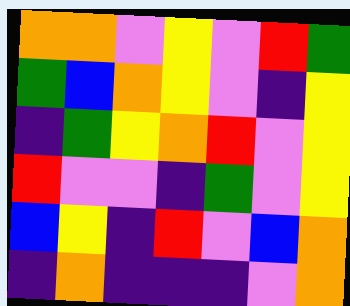[["orange", "orange", "violet", "yellow", "violet", "red", "green"], ["green", "blue", "orange", "yellow", "violet", "indigo", "yellow"], ["indigo", "green", "yellow", "orange", "red", "violet", "yellow"], ["red", "violet", "violet", "indigo", "green", "violet", "yellow"], ["blue", "yellow", "indigo", "red", "violet", "blue", "orange"], ["indigo", "orange", "indigo", "indigo", "indigo", "violet", "orange"]]